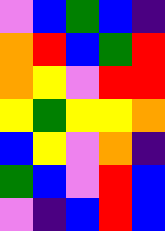[["violet", "blue", "green", "blue", "indigo"], ["orange", "red", "blue", "green", "red"], ["orange", "yellow", "violet", "red", "red"], ["yellow", "green", "yellow", "yellow", "orange"], ["blue", "yellow", "violet", "orange", "indigo"], ["green", "blue", "violet", "red", "blue"], ["violet", "indigo", "blue", "red", "blue"]]